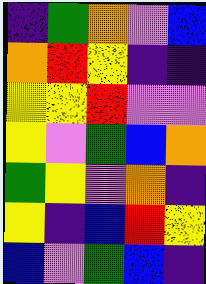[["indigo", "green", "orange", "violet", "blue"], ["orange", "red", "yellow", "indigo", "indigo"], ["yellow", "yellow", "red", "violet", "violet"], ["yellow", "violet", "green", "blue", "orange"], ["green", "yellow", "violet", "orange", "indigo"], ["yellow", "indigo", "blue", "red", "yellow"], ["blue", "violet", "green", "blue", "indigo"]]